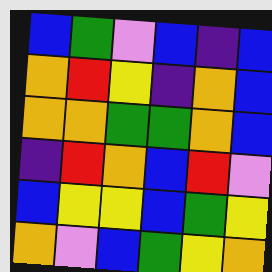[["blue", "green", "violet", "blue", "indigo", "blue"], ["orange", "red", "yellow", "indigo", "orange", "blue"], ["orange", "orange", "green", "green", "orange", "blue"], ["indigo", "red", "orange", "blue", "red", "violet"], ["blue", "yellow", "yellow", "blue", "green", "yellow"], ["orange", "violet", "blue", "green", "yellow", "orange"]]